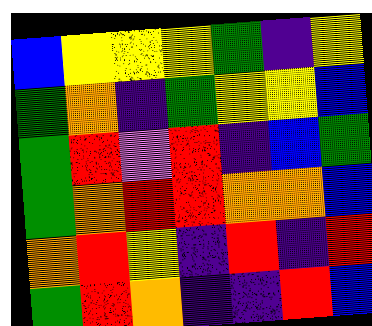[["blue", "yellow", "yellow", "yellow", "green", "indigo", "yellow"], ["green", "orange", "indigo", "green", "yellow", "yellow", "blue"], ["green", "red", "violet", "red", "indigo", "blue", "green"], ["green", "orange", "red", "red", "orange", "orange", "blue"], ["orange", "red", "yellow", "indigo", "red", "indigo", "red"], ["green", "red", "orange", "indigo", "indigo", "red", "blue"]]